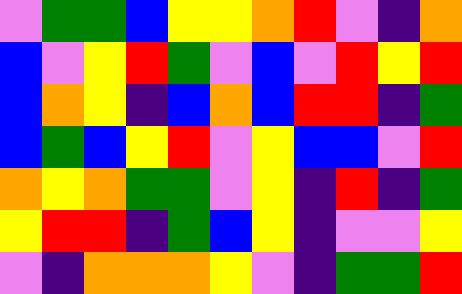[["violet", "green", "green", "blue", "yellow", "yellow", "orange", "red", "violet", "indigo", "orange"], ["blue", "violet", "yellow", "red", "green", "violet", "blue", "violet", "red", "yellow", "red"], ["blue", "orange", "yellow", "indigo", "blue", "orange", "blue", "red", "red", "indigo", "green"], ["blue", "green", "blue", "yellow", "red", "violet", "yellow", "blue", "blue", "violet", "red"], ["orange", "yellow", "orange", "green", "green", "violet", "yellow", "indigo", "red", "indigo", "green"], ["yellow", "red", "red", "indigo", "green", "blue", "yellow", "indigo", "violet", "violet", "yellow"], ["violet", "indigo", "orange", "orange", "orange", "yellow", "violet", "indigo", "green", "green", "red"]]